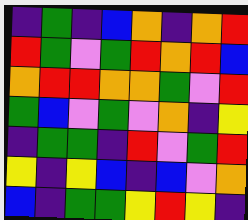[["indigo", "green", "indigo", "blue", "orange", "indigo", "orange", "red"], ["red", "green", "violet", "green", "red", "orange", "red", "blue"], ["orange", "red", "red", "orange", "orange", "green", "violet", "red"], ["green", "blue", "violet", "green", "violet", "orange", "indigo", "yellow"], ["indigo", "green", "green", "indigo", "red", "violet", "green", "red"], ["yellow", "indigo", "yellow", "blue", "indigo", "blue", "violet", "orange"], ["blue", "indigo", "green", "green", "yellow", "red", "yellow", "indigo"]]